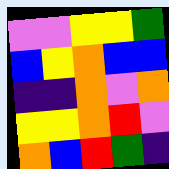[["violet", "violet", "yellow", "yellow", "green"], ["blue", "yellow", "orange", "blue", "blue"], ["indigo", "indigo", "orange", "violet", "orange"], ["yellow", "yellow", "orange", "red", "violet"], ["orange", "blue", "red", "green", "indigo"]]